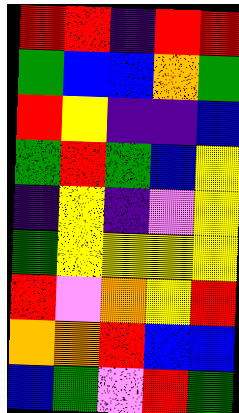[["red", "red", "indigo", "red", "red"], ["green", "blue", "blue", "orange", "green"], ["red", "yellow", "indigo", "indigo", "blue"], ["green", "red", "green", "blue", "yellow"], ["indigo", "yellow", "indigo", "violet", "yellow"], ["green", "yellow", "yellow", "yellow", "yellow"], ["red", "violet", "orange", "yellow", "red"], ["orange", "orange", "red", "blue", "blue"], ["blue", "green", "violet", "red", "green"]]